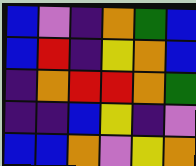[["blue", "violet", "indigo", "orange", "green", "blue"], ["blue", "red", "indigo", "yellow", "orange", "blue"], ["indigo", "orange", "red", "red", "orange", "green"], ["indigo", "indigo", "blue", "yellow", "indigo", "violet"], ["blue", "blue", "orange", "violet", "yellow", "orange"]]